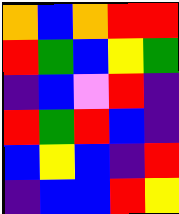[["orange", "blue", "orange", "red", "red"], ["red", "green", "blue", "yellow", "green"], ["indigo", "blue", "violet", "red", "indigo"], ["red", "green", "red", "blue", "indigo"], ["blue", "yellow", "blue", "indigo", "red"], ["indigo", "blue", "blue", "red", "yellow"]]